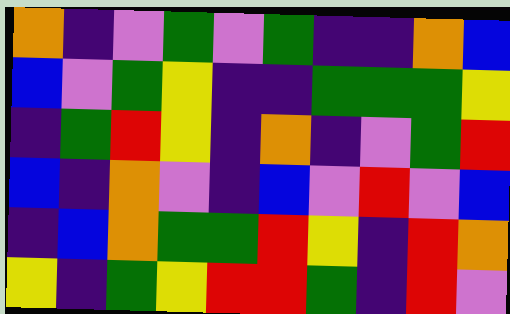[["orange", "indigo", "violet", "green", "violet", "green", "indigo", "indigo", "orange", "blue"], ["blue", "violet", "green", "yellow", "indigo", "indigo", "green", "green", "green", "yellow"], ["indigo", "green", "red", "yellow", "indigo", "orange", "indigo", "violet", "green", "red"], ["blue", "indigo", "orange", "violet", "indigo", "blue", "violet", "red", "violet", "blue"], ["indigo", "blue", "orange", "green", "green", "red", "yellow", "indigo", "red", "orange"], ["yellow", "indigo", "green", "yellow", "red", "red", "green", "indigo", "red", "violet"]]